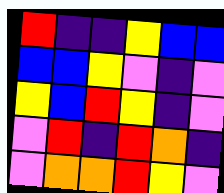[["red", "indigo", "indigo", "yellow", "blue", "blue"], ["blue", "blue", "yellow", "violet", "indigo", "violet"], ["yellow", "blue", "red", "yellow", "indigo", "violet"], ["violet", "red", "indigo", "red", "orange", "indigo"], ["violet", "orange", "orange", "red", "yellow", "violet"]]